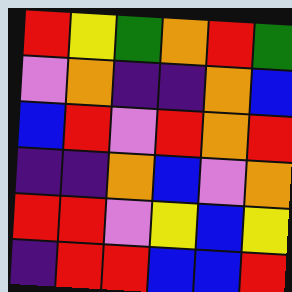[["red", "yellow", "green", "orange", "red", "green"], ["violet", "orange", "indigo", "indigo", "orange", "blue"], ["blue", "red", "violet", "red", "orange", "red"], ["indigo", "indigo", "orange", "blue", "violet", "orange"], ["red", "red", "violet", "yellow", "blue", "yellow"], ["indigo", "red", "red", "blue", "blue", "red"]]